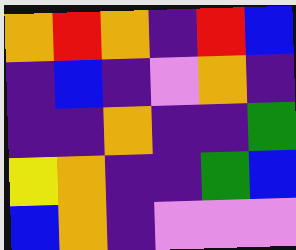[["orange", "red", "orange", "indigo", "red", "blue"], ["indigo", "blue", "indigo", "violet", "orange", "indigo"], ["indigo", "indigo", "orange", "indigo", "indigo", "green"], ["yellow", "orange", "indigo", "indigo", "green", "blue"], ["blue", "orange", "indigo", "violet", "violet", "violet"]]